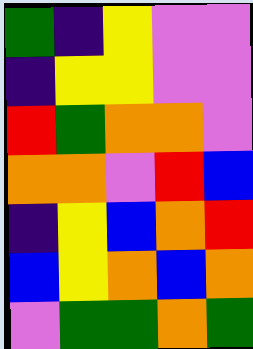[["green", "indigo", "yellow", "violet", "violet"], ["indigo", "yellow", "yellow", "violet", "violet"], ["red", "green", "orange", "orange", "violet"], ["orange", "orange", "violet", "red", "blue"], ["indigo", "yellow", "blue", "orange", "red"], ["blue", "yellow", "orange", "blue", "orange"], ["violet", "green", "green", "orange", "green"]]